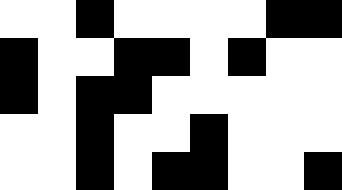[["white", "white", "black", "white", "white", "white", "white", "black", "black"], ["black", "white", "white", "black", "black", "white", "black", "white", "white"], ["black", "white", "black", "black", "white", "white", "white", "white", "white"], ["white", "white", "black", "white", "white", "black", "white", "white", "white"], ["white", "white", "black", "white", "black", "black", "white", "white", "black"]]